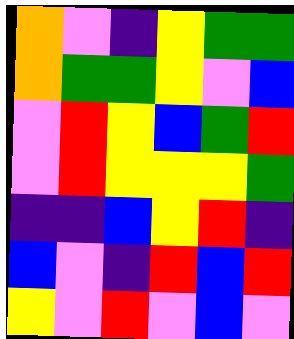[["orange", "violet", "indigo", "yellow", "green", "green"], ["orange", "green", "green", "yellow", "violet", "blue"], ["violet", "red", "yellow", "blue", "green", "red"], ["violet", "red", "yellow", "yellow", "yellow", "green"], ["indigo", "indigo", "blue", "yellow", "red", "indigo"], ["blue", "violet", "indigo", "red", "blue", "red"], ["yellow", "violet", "red", "violet", "blue", "violet"]]